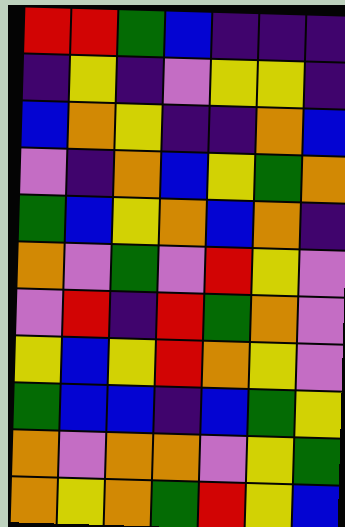[["red", "red", "green", "blue", "indigo", "indigo", "indigo"], ["indigo", "yellow", "indigo", "violet", "yellow", "yellow", "indigo"], ["blue", "orange", "yellow", "indigo", "indigo", "orange", "blue"], ["violet", "indigo", "orange", "blue", "yellow", "green", "orange"], ["green", "blue", "yellow", "orange", "blue", "orange", "indigo"], ["orange", "violet", "green", "violet", "red", "yellow", "violet"], ["violet", "red", "indigo", "red", "green", "orange", "violet"], ["yellow", "blue", "yellow", "red", "orange", "yellow", "violet"], ["green", "blue", "blue", "indigo", "blue", "green", "yellow"], ["orange", "violet", "orange", "orange", "violet", "yellow", "green"], ["orange", "yellow", "orange", "green", "red", "yellow", "blue"]]